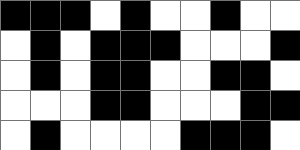[["black", "black", "black", "white", "black", "white", "white", "black", "white", "white"], ["white", "black", "white", "black", "black", "black", "white", "white", "white", "black"], ["white", "black", "white", "black", "black", "white", "white", "black", "black", "white"], ["white", "white", "white", "black", "black", "white", "white", "white", "black", "black"], ["white", "black", "white", "white", "white", "white", "black", "black", "black", "white"]]